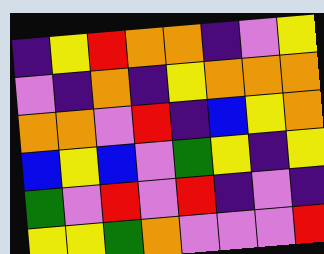[["indigo", "yellow", "red", "orange", "orange", "indigo", "violet", "yellow"], ["violet", "indigo", "orange", "indigo", "yellow", "orange", "orange", "orange"], ["orange", "orange", "violet", "red", "indigo", "blue", "yellow", "orange"], ["blue", "yellow", "blue", "violet", "green", "yellow", "indigo", "yellow"], ["green", "violet", "red", "violet", "red", "indigo", "violet", "indigo"], ["yellow", "yellow", "green", "orange", "violet", "violet", "violet", "red"]]